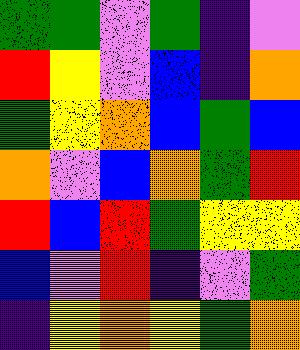[["green", "green", "violet", "green", "indigo", "violet"], ["red", "yellow", "violet", "blue", "indigo", "orange"], ["green", "yellow", "orange", "blue", "green", "blue"], ["orange", "violet", "blue", "orange", "green", "red"], ["red", "blue", "red", "green", "yellow", "yellow"], ["blue", "violet", "red", "indigo", "violet", "green"], ["indigo", "yellow", "orange", "yellow", "green", "orange"]]